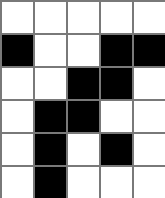[["white", "white", "white", "white", "white"], ["black", "white", "white", "black", "black"], ["white", "white", "black", "black", "white"], ["white", "black", "black", "white", "white"], ["white", "black", "white", "black", "white"], ["white", "black", "white", "white", "white"]]